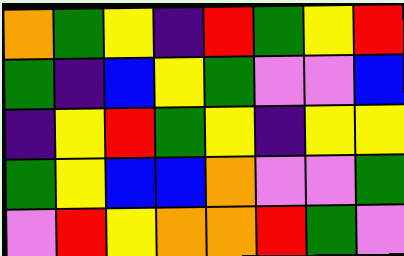[["orange", "green", "yellow", "indigo", "red", "green", "yellow", "red"], ["green", "indigo", "blue", "yellow", "green", "violet", "violet", "blue"], ["indigo", "yellow", "red", "green", "yellow", "indigo", "yellow", "yellow"], ["green", "yellow", "blue", "blue", "orange", "violet", "violet", "green"], ["violet", "red", "yellow", "orange", "orange", "red", "green", "violet"]]